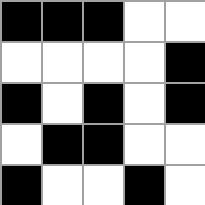[["black", "black", "black", "white", "white"], ["white", "white", "white", "white", "black"], ["black", "white", "black", "white", "black"], ["white", "black", "black", "white", "white"], ["black", "white", "white", "black", "white"]]